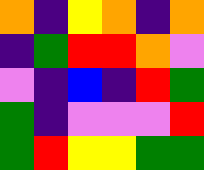[["orange", "indigo", "yellow", "orange", "indigo", "orange"], ["indigo", "green", "red", "red", "orange", "violet"], ["violet", "indigo", "blue", "indigo", "red", "green"], ["green", "indigo", "violet", "violet", "violet", "red"], ["green", "red", "yellow", "yellow", "green", "green"]]